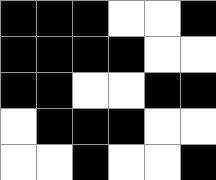[["black", "black", "black", "white", "white", "black"], ["black", "black", "black", "black", "white", "white"], ["black", "black", "white", "white", "black", "black"], ["white", "black", "black", "black", "white", "white"], ["white", "white", "black", "white", "white", "black"]]